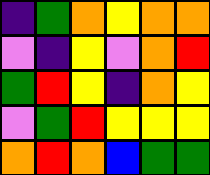[["indigo", "green", "orange", "yellow", "orange", "orange"], ["violet", "indigo", "yellow", "violet", "orange", "red"], ["green", "red", "yellow", "indigo", "orange", "yellow"], ["violet", "green", "red", "yellow", "yellow", "yellow"], ["orange", "red", "orange", "blue", "green", "green"]]